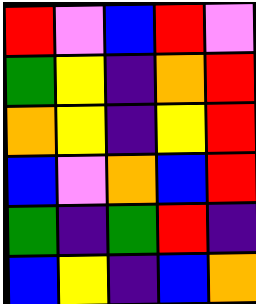[["red", "violet", "blue", "red", "violet"], ["green", "yellow", "indigo", "orange", "red"], ["orange", "yellow", "indigo", "yellow", "red"], ["blue", "violet", "orange", "blue", "red"], ["green", "indigo", "green", "red", "indigo"], ["blue", "yellow", "indigo", "blue", "orange"]]